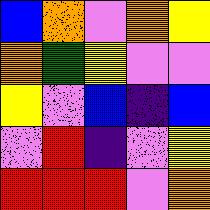[["blue", "orange", "violet", "orange", "yellow"], ["orange", "green", "yellow", "violet", "violet"], ["yellow", "violet", "blue", "indigo", "blue"], ["violet", "red", "indigo", "violet", "yellow"], ["red", "red", "red", "violet", "orange"]]